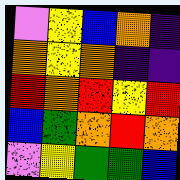[["violet", "yellow", "blue", "orange", "indigo"], ["orange", "yellow", "orange", "indigo", "indigo"], ["red", "orange", "red", "yellow", "red"], ["blue", "green", "orange", "red", "orange"], ["violet", "yellow", "green", "green", "blue"]]